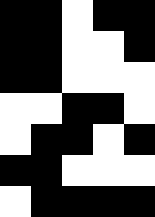[["black", "black", "white", "black", "black"], ["black", "black", "white", "white", "black"], ["black", "black", "white", "white", "white"], ["white", "white", "black", "black", "white"], ["white", "black", "black", "white", "black"], ["black", "black", "white", "white", "white"], ["white", "black", "black", "black", "black"]]